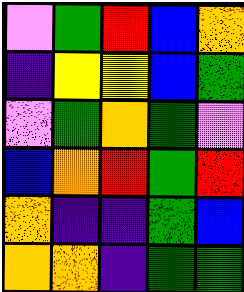[["violet", "green", "red", "blue", "orange"], ["indigo", "yellow", "yellow", "blue", "green"], ["violet", "green", "orange", "green", "violet"], ["blue", "orange", "red", "green", "red"], ["orange", "indigo", "indigo", "green", "blue"], ["orange", "orange", "indigo", "green", "green"]]